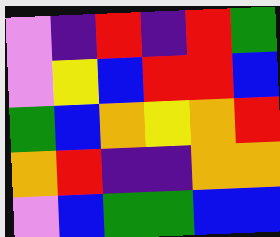[["violet", "indigo", "red", "indigo", "red", "green"], ["violet", "yellow", "blue", "red", "red", "blue"], ["green", "blue", "orange", "yellow", "orange", "red"], ["orange", "red", "indigo", "indigo", "orange", "orange"], ["violet", "blue", "green", "green", "blue", "blue"]]